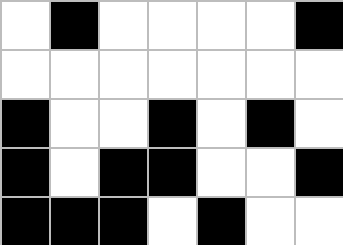[["white", "black", "white", "white", "white", "white", "black"], ["white", "white", "white", "white", "white", "white", "white"], ["black", "white", "white", "black", "white", "black", "white"], ["black", "white", "black", "black", "white", "white", "black"], ["black", "black", "black", "white", "black", "white", "white"]]